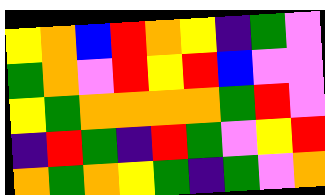[["yellow", "orange", "blue", "red", "orange", "yellow", "indigo", "green", "violet"], ["green", "orange", "violet", "red", "yellow", "red", "blue", "violet", "violet"], ["yellow", "green", "orange", "orange", "orange", "orange", "green", "red", "violet"], ["indigo", "red", "green", "indigo", "red", "green", "violet", "yellow", "red"], ["orange", "green", "orange", "yellow", "green", "indigo", "green", "violet", "orange"]]